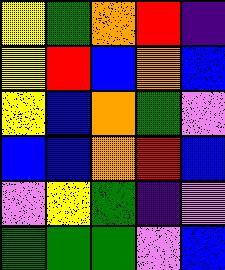[["yellow", "green", "orange", "red", "indigo"], ["yellow", "red", "blue", "orange", "blue"], ["yellow", "blue", "orange", "green", "violet"], ["blue", "blue", "orange", "red", "blue"], ["violet", "yellow", "green", "indigo", "violet"], ["green", "green", "green", "violet", "blue"]]